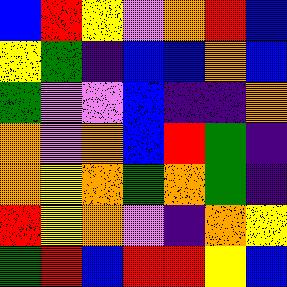[["blue", "red", "yellow", "violet", "orange", "red", "blue"], ["yellow", "green", "indigo", "blue", "blue", "orange", "blue"], ["green", "violet", "violet", "blue", "indigo", "indigo", "orange"], ["orange", "violet", "orange", "blue", "red", "green", "indigo"], ["orange", "yellow", "orange", "green", "orange", "green", "indigo"], ["red", "yellow", "orange", "violet", "indigo", "orange", "yellow"], ["green", "red", "blue", "red", "red", "yellow", "blue"]]